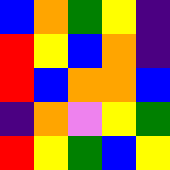[["blue", "orange", "green", "yellow", "indigo"], ["red", "yellow", "blue", "orange", "indigo"], ["red", "blue", "orange", "orange", "blue"], ["indigo", "orange", "violet", "yellow", "green"], ["red", "yellow", "green", "blue", "yellow"]]